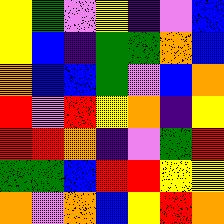[["yellow", "green", "violet", "yellow", "indigo", "violet", "blue"], ["yellow", "blue", "indigo", "green", "green", "orange", "blue"], ["orange", "blue", "blue", "green", "violet", "blue", "orange"], ["red", "violet", "red", "yellow", "orange", "indigo", "yellow"], ["red", "red", "orange", "indigo", "violet", "green", "red"], ["green", "green", "blue", "red", "red", "yellow", "yellow"], ["orange", "violet", "orange", "blue", "yellow", "red", "orange"]]